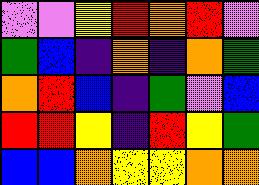[["violet", "violet", "yellow", "red", "orange", "red", "violet"], ["green", "blue", "indigo", "orange", "indigo", "orange", "green"], ["orange", "red", "blue", "indigo", "green", "violet", "blue"], ["red", "red", "yellow", "indigo", "red", "yellow", "green"], ["blue", "blue", "orange", "yellow", "yellow", "orange", "orange"]]